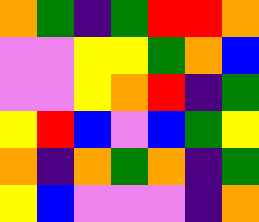[["orange", "green", "indigo", "green", "red", "red", "orange"], ["violet", "violet", "yellow", "yellow", "green", "orange", "blue"], ["violet", "violet", "yellow", "orange", "red", "indigo", "green"], ["yellow", "red", "blue", "violet", "blue", "green", "yellow"], ["orange", "indigo", "orange", "green", "orange", "indigo", "green"], ["yellow", "blue", "violet", "violet", "violet", "indigo", "orange"]]